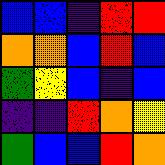[["blue", "blue", "indigo", "red", "red"], ["orange", "orange", "blue", "red", "blue"], ["green", "yellow", "blue", "indigo", "blue"], ["indigo", "indigo", "red", "orange", "yellow"], ["green", "blue", "blue", "red", "orange"]]